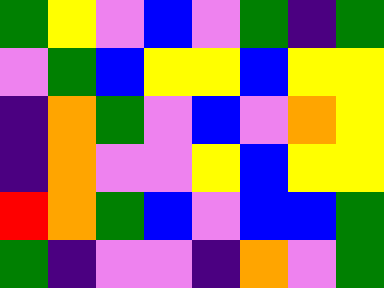[["green", "yellow", "violet", "blue", "violet", "green", "indigo", "green"], ["violet", "green", "blue", "yellow", "yellow", "blue", "yellow", "yellow"], ["indigo", "orange", "green", "violet", "blue", "violet", "orange", "yellow"], ["indigo", "orange", "violet", "violet", "yellow", "blue", "yellow", "yellow"], ["red", "orange", "green", "blue", "violet", "blue", "blue", "green"], ["green", "indigo", "violet", "violet", "indigo", "orange", "violet", "green"]]